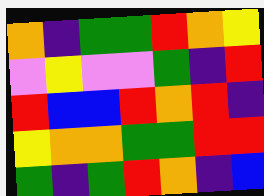[["orange", "indigo", "green", "green", "red", "orange", "yellow"], ["violet", "yellow", "violet", "violet", "green", "indigo", "red"], ["red", "blue", "blue", "red", "orange", "red", "indigo"], ["yellow", "orange", "orange", "green", "green", "red", "red"], ["green", "indigo", "green", "red", "orange", "indigo", "blue"]]